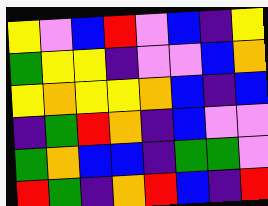[["yellow", "violet", "blue", "red", "violet", "blue", "indigo", "yellow"], ["green", "yellow", "yellow", "indigo", "violet", "violet", "blue", "orange"], ["yellow", "orange", "yellow", "yellow", "orange", "blue", "indigo", "blue"], ["indigo", "green", "red", "orange", "indigo", "blue", "violet", "violet"], ["green", "orange", "blue", "blue", "indigo", "green", "green", "violet"], ["red", "green", "indigo", "orange", "red", "blue", "indigo", "red"]]